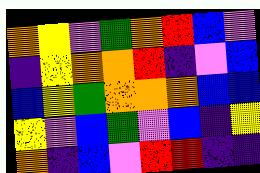[["orange", "yellow", "violet", "green", "orange", "red", "blue", "violet"], ["indigo", "yellow", "orange", "orange", "red", "indigo", "violet", "blue"], ["blue", "yellow", "green", "orange", "orange", "orange", "blue", "blue"], ["yellow", "violet", "blue", "green", "violet", "blue", "indigo", "yellow"], ["orange", "indigo", "blue", "violet", "red", "red", "indigo", "indigo"]]